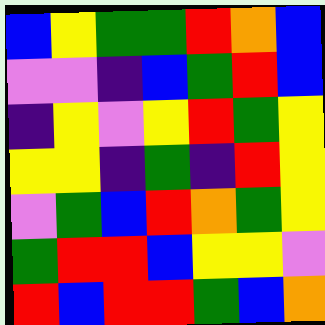[["blue", "yellow", "green", "green", "red", "orange", "blue"], ["violet", "violet", "indigo", "blue", "green", "red", "blue"], ["indigo", "yellow", "violet", "yellow", "red", "green", "yellow"], ["yellow", "yellow", "indigo", "green", "indigo", "red", "yellow"], ["violet", "green", "blue", "red", "orange", "green", "yellow"], ["green", "red", "red", "blue", "yellow", "yellow", "violet"], ["red", "blue", "red", "red", "green", "blue", "orange"]]